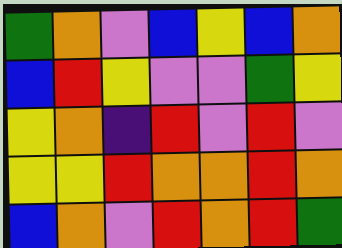[["green", "orange", "violet", "blue", "yellow", "blue", "orange"], ["blue", "red", "yellow", "violet", "violet", "green", "yellow"], ["yellow", "orange", "indigo", "red", "violet", "red", "violet"], ["yellow", "yellow", "red", "orange", "orange", "red", "orange"], ["blue", "orange", "violet", "red", "orange", "red", "green"]]